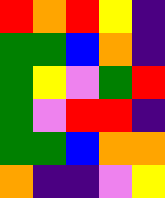[["red", "orange", "red", "yellow", "indigo"], ["green", "green", "blue", "orange", "indigo"], ["green", "yellow", "violet", "green", "red"], ["green", "violet", "red", "red", "indigo"], ["green", "green", "blue", "orange", "orange"], ["orange", "indigo", "indigo", "violet", "yellow"]]